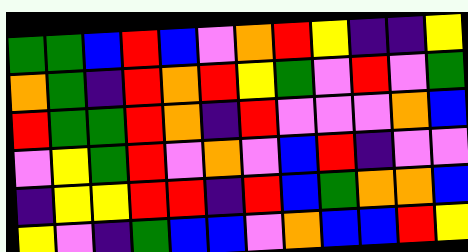[["green", "green", "blue", "red", "blue", "violet", "orange", "red", "yellow", "indigo", "indigo", "yellow"], ["orange", "green", "indigo", "red", "orange", "red", "yellow", "green", "violet", "red", "violet", "green"], ["red", "green", "green", "red", "orange", "indigo", "red", "violet", "violet", "violet", "orange", "blue"], ["violet", "yellow", "green", "red", "violet", "orange", "violet", "blue", "red", "indigo", "violet", "violet"], ["indigo", "yellow", "yellow", "red", "red", "indigo", "red", "blue", "green", "orange", "orange", "blue"], ["yellow", "violet", "indigo", "green", "blue", "blue", "violet", "orange", "blue", "blue", "red", "yellow"]]